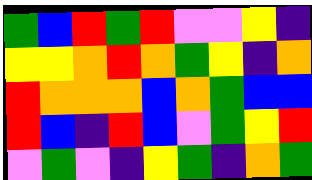[["green", "blue", "red", "green", "red", "violet", "violet", "yellow", "indigo"], ["yellow", "yellow", "orange", "red", "orange", "green", "yellow", "indigo", "orange"], ["red", "orange", "orange", "orange", "blue", "orange", "green", "blue", "blue"], ["red", "blue", "indigo", "red", "blue", "violet", "green", "yellow", "red"], ["violet", "green", "violet", "indigo", "yellow", "green", "indigo", "orange", "green"]]